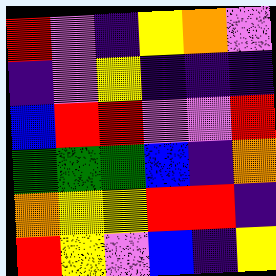[["red", "violet", "indigo", "yellow", "orange", "violet"], ["indigo", "violet", "yellow", "indigo", "indigo", "indigo"], ["blue", "red", "red", "violet", "violet", "red"], ["green", "green", "green", "blue", "indigo", "orange"], ["orange", "yellow", "yellow", "red", "red", "indigo"], ["red", "yellow", "violet", "blue", "indigo", "yellow"]]